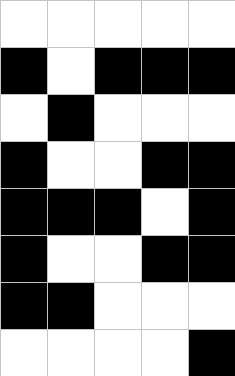[["white", "white", "white", "white", "white"], ["black", "white", "black", "black", "black"], ["white", "black", "white", "white", "white"], ["black", "white", "white", "black", "black"], ["black", "black", "black", "white", "black"], ["black", "white", "white", "black", "black"], ["black", "black", "white", "white", "white"], ["white", "white", "white", "white", "black"]]